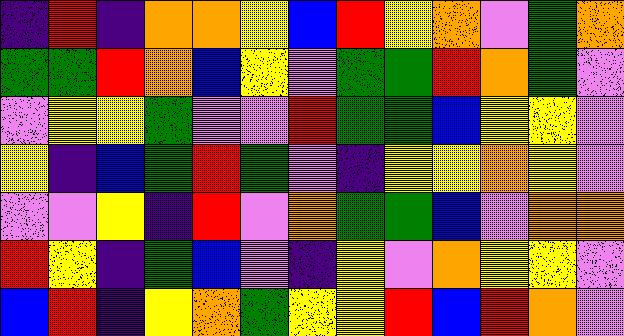[["indigo", "red", "indigo", "orange", "orange", "yellow", "blue", "red", "yellow", "orange", "violet", "green", "orange"], ["green", "green", "red", "orange", "blue", "yellow", "violet", "green", "green", "red", "orange", "green", "violet"], ["violet", "yellow", "yellow", "green", "violet", "violet", "red", "green", "green", "blue", "yellow", "yellow", "violet"], ["yellow", "indigo", "blue", "green", "red", "green", "violet", "indigo", "yellow", "yellow", "orange", "yellow", "violet"], ["violet", "violet", "yellow", "indigo", "red", "violet", "orange", "green", "green", "blue", "violet", "orange", "orange"], ["red", "yellow", "indigo", "green", "blue", "violet", "indigo", "yellow", "violet", "orange", "yellow", "yellow", "violet"], ["blue", "red", "indigo", "yellow", "orange", "green", "yellow", "yellow", "red", "blue", "red", "orange", "violet"]]